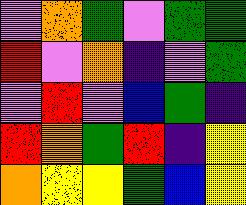[["violet", "orange", "green", "violet", "green", "green"], ["red", "violet", "orange", "indigo", "violet", "green"], ["violet", "red", "violet", "blue", "green", "indigo"], ["red", "orange", "green", "red", "indigo", "yellow"], ["orange", "yellow", "yellow", "green", "blue", "yellow"]]